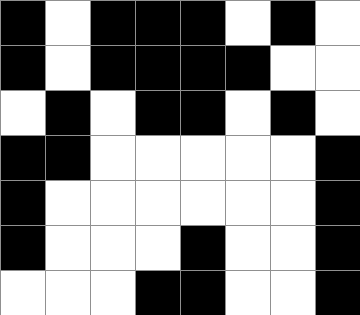[["black", "white", "black", "black", "black", "white", "black", "white"], ["black", "white", "black", "black", "black", "black", "white", "white"], ["white", "black", "white", "black", "black", "white", "black", "white"], ["black", "black", "white", "white", "white", "white", "white", "black"], ["black", "white", "white", "white", "white", "white", "white", "black"], ["black", "white", "white", "white", "black", "white", "white", "black"], ["white", "white", "white", "black", "black", "white", "white", "black"]]